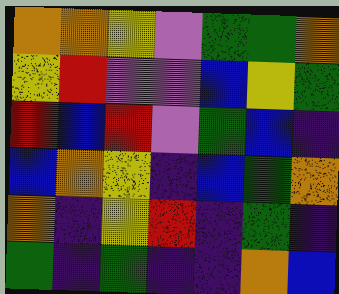[["orange", "orange", "yellow", "violet", "green", "green", "orange"], ["yellow", "red", "violet", "violet", "blue", "yellow", "green"], ["red", "blue", "red", "violet", "green", "blue", "indigo"], ["blue", "orange", "yellow", "indigo", "blue", "green", "orange"], ["orange", "indigo", "yellow", "red", "indigo", "green", "indigo"], ["green", "indigo", "green", "indigo", "indigo", "orange", "blue"]]